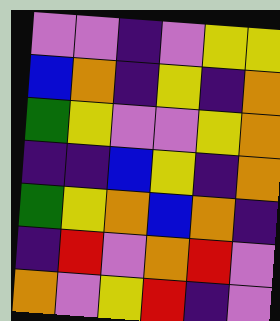[["violet", "violet", "indigo", "violet", "yellow", "yellow"], ["blue", "orange", "indigo", "yellow", "indigo", "orange"], ["green", "yellow", "violet", "violet", "yellow", "orange"], ["indigo", "indigo", "blue", "yellow", "indigo", "orange"], ["green", "yellow", "orange", "blue", "orange", "indigo"], ["indigo", "red", "violet", "orange", "red", "violet"], ["orange", "violet", "yellow", "red", "indigo", "violet"]]